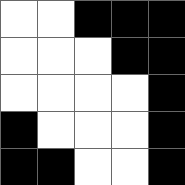[["white", "white", "black", "black", "black"], ["white", "white", "white", "black", "black"], ["white", "white", "white", "white", "black"], ["black", "white", "white", "white", "black"], ["black", "black", "white", "white", "black"]]